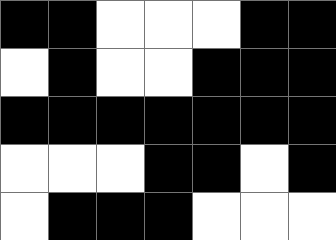[["black", "black", "white", "white", "white", "black", "black"], ["white", "black", "white", "white", "black", "black", "black"], ["black", "black", "black", "black", "black", "black", "black"], ["white", "white", "white", "black", "black", "white", "black"], ["white", "black", "black", "black", "white", "white", "white"]]